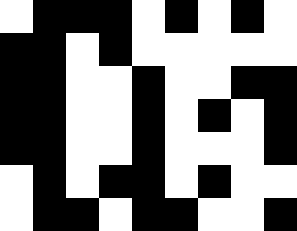[["white", "black", "black", "black", "white", "black", "white", "black", "white"], ["black", "black", "white", "black", "white", "white", "white", "white", "white"], ["black", "black", "white", "white", "black", "white", "white", "black", "black"], ["black", "black", "white", "white", "black", "white", "black", "white", "black"], ["black", "black", "white", "white", "black", "white", "white", "white", "black"], ["white", "black", "white", "black", "black", "white", "black", "white", "white"], ["white", "black", "black", "white", "black", "black", "white", "white", "black"]]